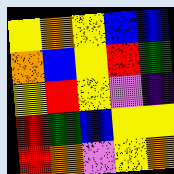[["yellow", "orange", "yellow", "blue", "blue"], ["orange", "blue", "yellow", "red", "green"], ["yellow", "red", "yellow", "violet", "indigo"], ["red", "green", "blue", "yellow", "yellow"], ["red", "orange", "violet", "yellow", "orange"]]